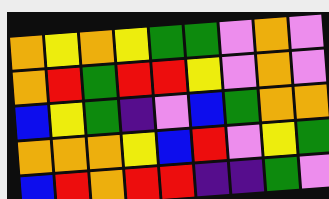[["orange", "yellow", "orange", "yellow", "green", "green", "violet", "orange", "violet"], ["orange", "red", "green", "red", "red", "yellow", "violet", "orange", "violet"], ["blue", "yellow", "green", "indigo", "violet", "blue", "green", "orange", "orange"], ["orange", "orange", "orange", "yellow", "blue", "red", "violet", "yellow", "green"], ["blue", "red", "orange", "red", "red", "indigo", "indigo", "green", "violet"]]